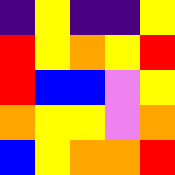[["indigo", "yellow", "indigo", "indigo", "yellow"], ["red", "yellow", "orange", "yellow", "red"], ["red", "blue", "blue", "violet", "yellow"], ["orange", "yellow", "yellow", "violet", "orange"], ["blue", "yellow", "orange", "orange", "red"]]